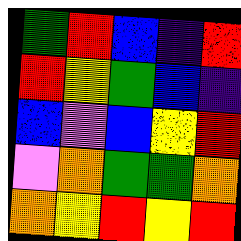[["green", "red", "blue", "indigo", "red"], ["red", "yellow", "green", "blue", "indigo"], ["blue", "violet", "blue", "yellow", "red"], ["violet", "orange", "green", "green", "orange"], ["orange", "yellow", "red", "yellow", "red"]]